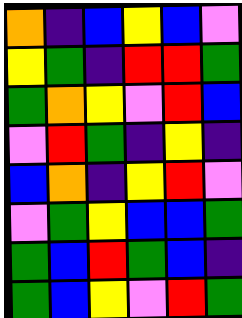[["orange", "indigo", "blue", "yellow", "blue", "violet"], ["yellow", "green", "indigo", "red", "red", "green"], ["green", "orange", "yellow", "violet", "red", "blue"], ["violet", "red", "green", "indigo", "yellow", "indigo"], ["blue", "orange", "indigo", "yellow", "red", "violet"], ["violet", "green", "yellow", "blue", "blue", "green"], ["green", "blue", "red", "green", "blue", "indigo"], ["green", "blue", "yellow", "violet", "red", "green"]]